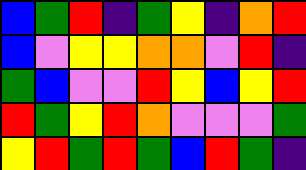[["blue", "green", "red", "indigo", "green", "yellow", "indigo", "orange", "red"], ["blue", "violet", "yellow", "yellow", "orange", "orange", "violet", "red", "indigo"], ["green", "blue", "violet", "violet", "red", "yellow", "blue", "yellow", "red"], ["red", "green", "yellow", "red", "orange", "violet", "violet", "violet", "green"], ["yellow", "red", "green", "red", "green", "blue", "red", "green", "indigo"]]